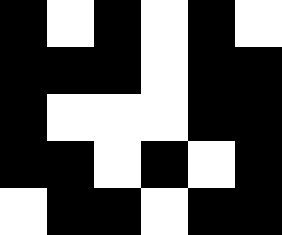[["black", "white", "black", "white", "black", "white"], ["black", "black", "black", "white", "black", "black"], ["black", "white", "white", "white", "black", "black"], ["black", "black", "white", "black", "white", "black"], ["white", "black", "black", "white", "black", "black"]]